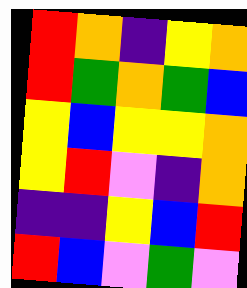[["red", "orange", "indigo", "yellow", "orange"], ["red", "green", "orange", "green", "blue"], ["yellow", "blue", "yellow", "yellow", "orange"], ["yellow", "red", "violet", "indigo", "orange"], ["indigo", "indigo", "yellow", "blue", "red"], ["red", "blue", "violet", "green", "violet"]]